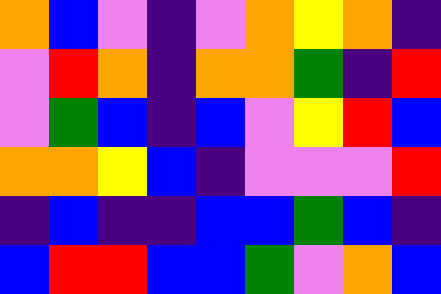[["orange", "blue", "violet", "indigo", "violet", "orange", "yellow", "orange", "indigo"], ["violet", "red", "orange", "indigo", "orange", "orange", "green", "indigo", "red"], ["violet", "green", "blue", "indigo", "blue", "violet", "yellow", "red", "blue"], ["orange", "orange", "yellow", "blue", "indigo", "violet", "violet", "violet", "red"], ["indigo", "blue", "indigo", "indigo", "blue", "blue", "green", "blue", "indigo"], ["blue", "red", "red", "blue", "blue", "green", "violet", "orange", "blue"]]